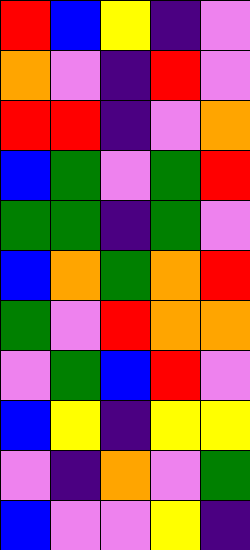[["red", "blue", "yellow", "indigo", "violet"], ["orange", "violet", "indigo", "red", "violet"], ["red", "red", "indigo", "violet", "orange"], ["blue", "green", "violet", "green", "red"], ["green", "green", "indigo", "green", "violet"], ["blue", "orange", "green", "orange", "red"], ["green", "violet", "red", "orange", "orange"], ["violet", "green", "blue", "red", "violet"], ["blue", "yellow", "indigo", "yellow", "yellow"], ["violet", "indigo", "orange", "violet", "green"], ["blue", "violet", "violet", "yellow", "indigo"]]